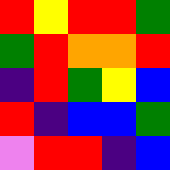[["red", "yellow", "red", "red", "green"], ["green", "red", "orange", "orange", "red"], ["indigo", "red", "green", "yellow", "blue"], ["red", "indigo", "blue", "blue", "green"], ["violet", "red", "red", "indigo", "blue"]]